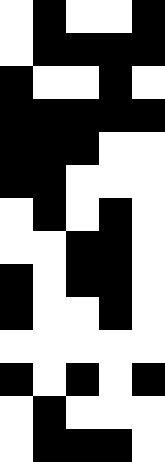[["white", "black", "white", "white", "black"], ["white", "black", "black", "black", "black"], ["black", "white", "white", "black", "white"], ["black", "black", "black", "black", "black"], ["black", "black", "black", "white", "white"], ["black", "black", "white", "white", "white"], ["white", "black", "white", "black", "white"], ["white", "white", "black", "black", "white"], ["black", "white", "black", "black", "white"], ["black", "white", "white", "black", "white"], ["white", "white", "white", "white", "white"], ["black", "white", "black", "white", "black"], ["white", "black", "white", "white", "white"], ["white", "black", "black", "black", "white"]]